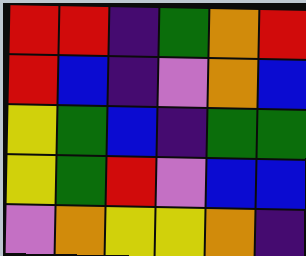[["red", "red", "indigo", "green", "orange", "red"], ["red", "blue", "indigo", "violet", "orange", "blue"], ["yellow", "green", "blue", "indigo", "green", "green"], ["yellow", "green", "red", "violet", "blue", "blue"], ["violet", "orange", "yellow", "yellow", "orange", "indigo"]]